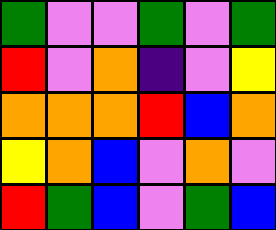[["green", "violet", "violet", "green", "violet", "green"], ["red", "violet", "orange", "indigo", "violet", "yellow"], ["orange", "orange", "orange", "red", "blue", "orange"], ["yellow", "orange", "blue", "violet", "orange", "violet"], ["red", "green", "blue", "violet", "green", "blue"]]